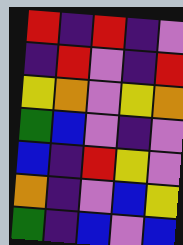[["red", "indigo", "red", "indigo", "violet"], ["indigo", "red", "violet", "indigo", "red"], ["yellow", "orange", "violet", "yellow", "orange"], ["green", "blue", "violet", "indigo", "violet"], ["blue", "indigo", "red", "yellow", "violet"], ["orange", "indigo", "violet", "blue", "yellow"], ["green", "indigo", "blue", "violet", "blue"]]